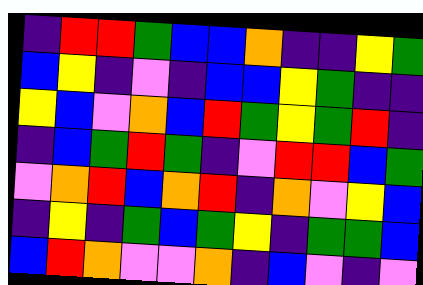[["indigo", "red", "red", "green", "blue", "blue", "orange", "indigo", "indigo", "yellow", "green"], ["blue", "yellow", "indigo", "violet", "indigo", "blue", "blue", "yellow", "green", "indigo", "indigo"], ["yellow", "blue", "violet", "orange", "blue", "red", "green", "yellow", "green", "red", "indigo"], ["indigo", "blue", "green", "red", "green", "indigo", "violet", "red", "red", "blue", "green"], ["violet", "orange", "red", "blue", "orange", "red", "indigo", "orange", "violet", "yellow", "blue"], ["indigo", "yellow", "indigo", "green", "blue", "green", "yellow", "indigo", "green", "green", "blue"], ["blue", "red", "orange", "violet", "violet", "orange", "indigo", "blue", "violet", "indigo", "violet"]]